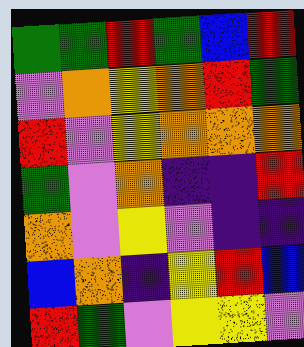[["green", "green", "red", "green", "blue", "red"], ["violet", "orange", "yellow", "orange", "red", "green"], ["red", "violet", "yellow", "orange", "orange", "orange"], ["green", "violet", "orange", "indigo", "indigo", "red"], ["orange", "violet", "yellow", "violet", "indigo", "indigo"], ["blue", "orange", "indigo", "yellow", "red", "blue"], ["red", "green", "violet", "yellow", "yellow", "violet"]]